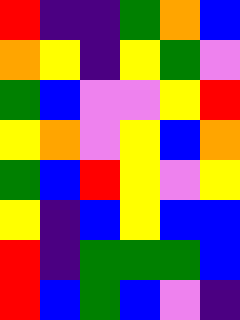[["red", "indigo", "indigo", "green", "orange", "blue"], ["orange", "yellow", "indigo", "yellow", "green", "violet"], ["green", "blue", "violet", "violet", "yellow", "red"], ["yellow", "orange", "violet", "yellow", "blue", "orange"], ["green", "blue", "red", "yellow", "violet", "yellow"], ["yellow", "indigo", "blue", "yellow", "blue", "blue"], ["red", "indigo", "green", "green", "green", "blue"], ["red", "blue", "green", "blue", "violet", "indigo"]]